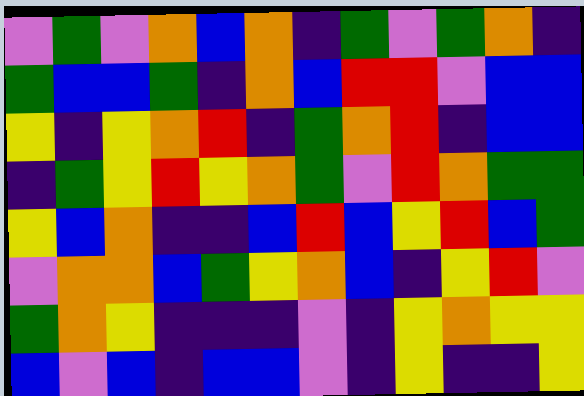[["violet", "green", "violet", "orange", "blue", "orange", "indigo", "green", "violet", "green", "orange", "indigo"], ["green", "blue", "blue", "green", "indigo", "orange", "blue", "red", "red", "violet", "blue", "blue"], ["yellow", "indigo", "yellow", "orange", "red", "indigo", "green", "orange", "red", "indigo", "blue", "blue"], ["indigo", "green", "yellow", "red", "yellow", "orange", "green", "violet", "red", "orange", "green", "green"], ["yellow", "blue", "orange", "indigo", "indigo", "blue", "red", "blue", "yellow", "red", "blue", "green"], ["violet", "orange", "orange", "blue", "green", "yellow", "orange", "blue", "indigo", "yellow", "red", "violet"], ["green", "orange", "yellow", "indigo", "indigo", "indigo", "violet", "indigo", "yellow", "orange", "yellow", "yellow"], ["blue", "violet", "blue", "indigo", "blue", "blue", "violet", "indigo", "yellow", "indigo", "indigo", "yellow"]]